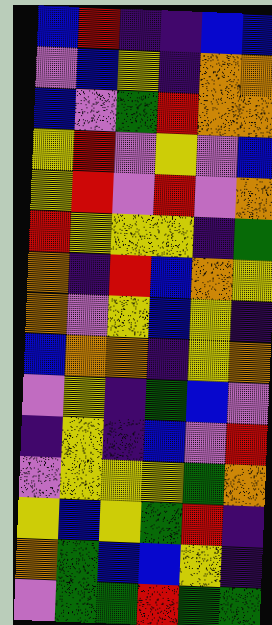[["blue", "red", "indigo", "indigo", "blue", "blue"], ["violet", "blue", "yellow", "indigo", "orange", "orange"], ["blue", "violet", "green", "red", "orange", "orange"], ["yellow", "red", "violet", "yellow", "violet", "blue"], ["yellow", "red", "violet", "red", "violet", "orange"], ["red", "yellow", "yellow", "yellow", "indigo", "green"], ["orange", "indigo", "red", "blue", "orange", "yellow"], ["orange", "violet", "yellow", "blue", "yellow", "indigo"], ["blue", "orange", "orange", "indigo", "yellow", "orange"], ["violet", "yellow", "indigo", "green", "blue", "violet"], ["indigo", "yellow", "indigo", "blue", "violet", "red"], ["violet", "yellow", "yellow", "yellow", "green", "orange"], ["yellow", "blue", "yellow", "green", "red", "indigo"], ["orange", "green", "blue", "blue", "yellow", "indigo"], ["violet", "green", "green", "red", "green", "green"]]